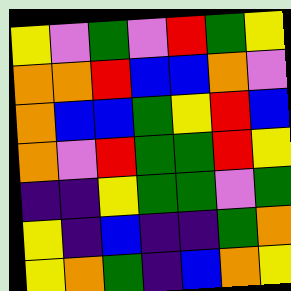[["yellow", "violet", "green", "violet", "red", "green", "yellow"], ["orange", "orange", "red", "blue", "blue", "orange", "violet"], ["orange", "blue", "blue", "green", "yellow", "red", "blue"], ["orange", "violet", "red", "green", "green", "red", "yellow"], ["indigo", "indigo", "yellow", "green", "green", "violet", "green"], ["yellow", "indigo", "blue", "indigo", "indigo", "green", "orange"], ["yellow", "orange", "green", "indigo", "blue", "orange", "yellow"]]